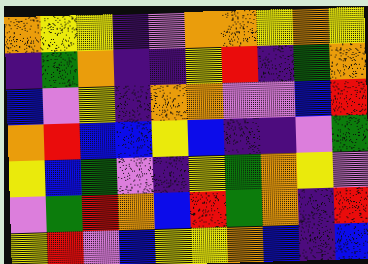[["orange", "yellow", "yellow", "indigo", "violet", "orange", "orange", "yellow", "orange", "yellow"], ["indigo", "green", "orange", "indigo", "indigo", "yellow", "red", "indigo", "green", "orange"], ["blue", "violet", "yellow", "indigo", "orange", "orange", "violet", "violet", "blue", "red"], ["orange", "red", "blue", "blue", "yellow", "blue", "indigo", "indigo", "violet", "green"], ["yellow", "blue", "green", "violet", "indigo", "yellow", "green", "orange", "yellow", "violet"], ["violet", "green", "red", "orange", "blue", "red", "green", "orange", "indigo", "red"], ["yellow", "red", "violet", "blue", "yellow", "yellow", "orange", "blue", "indigo", "blue"]]